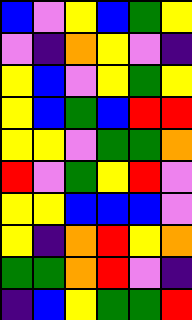[["blue", "violet", "yellow", "blue", "green", "yellow"], ["violet", "indigo", "orange", "yellow", "violet", "indigo"], ["yellow", "blue", "violet", "yellow", "green", "yellow"], ["yellow", "blue", "green", "blue", "red", "red"], ["yellow", "yellow", "violet", "green", "green", "orange"], ["red", "violet", "green", "yellow", "red", "violet"], ["yellow", "yellow", "blue", "blue", "blue", "violet"], ["yellow", "indigo", "orange", "red", "yellow", "orange"], ["green", "green", "orange", "red", "violet", "indigo"], ["indigo", "blue", "yellow", "green", "green", "red"]]